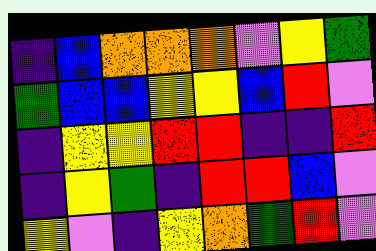[["indigo", "blue", "orange", "orange", "orange", "violet", "yellow", "green"], ["green", "blue", "blue", "yellow", "yellow", "blue", "red", "violet"], ["indigo", "yellow", "yellow", "red", "red", "indigo", "indigo", "red"], ["indigo", "yellow", "green", "indigo", "red", "red", "blue", "violet"], ["yellow", "violet", "indigo", "yellow", "orange", "green", "red", "violet"]]